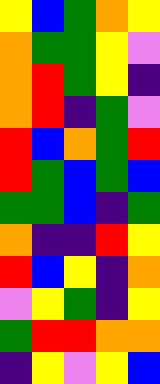[["yellow", "blue", "green", "orange", "yellow"], ["orange", "green", "green", "yellow", "violet"], ["orange", "red", "green", "yellow", "indigo"], ["orange", "red", "indigo", "green", "violet"], ["red", "blue", "orange", "green", "red"], ["red", "green", "blue", "green", "blue"], ["green", "green", "blue", "indigo", "green"], ["orange", "indigo", "indigo", "red", "yellow"], ["red", "blue", "yellow", "indigo", "orange"], ["violet", "yellow", "green", "indigo", "yellow"], ["green", "red", "red", "orange", "orange"], ["indigo", "yellow", "violet", "yellow", "blue"]]